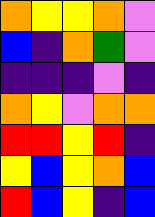[["orange", "yellow", "yellow", "orange", "violet"], ["blue", "indigo", "orange", "green", "violet"], ["indigo", "indigo", "indigo", "violet", "indigo"], ["orange", "yellow", "violet", "orange", "orange"], ["red", "red", "yellow", "red", "indigo"], ["yellow", "blue", "yellow", "orange", "blue"], ["red", "blue", "yellow", "indigo", "blue"]]